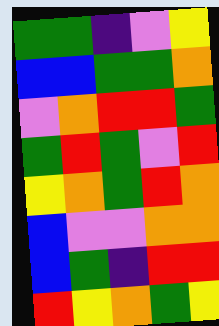[["green", "green", "indigo", "violet", "yellow"], ["blue", "blue", "green", "green", "orange"], ["violet", "orange", "red", "red", "green"], ["green", "red", "green", "violet", "red"], ["yellow", "orange", "green", "red", "orange"], ["blue", "violet", "violet", "orange", "orange"], ["blue", "green", "indigo", "red", "red"], ["red", "yellow", "orange", "green", "yellow"]]